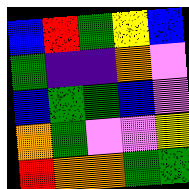[["blue", "red", "green", "yellow", "blue"], ["green", "indigo", "indigo", "orange", "violet"], ["blue", "green", "green", "blue", "violet"], ["orange", "green", "violet", "violet", "yellow"], ["red", "orange", "orange", "green", "green"]]